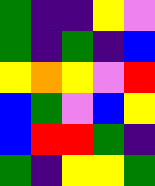[["green", "indigo", "indigo", "yellow", "violet"], ["green", "indigo", "green", "indigo", "blue"], ["yellow", "orange", "yellow", "violet", "red"], ["blue", "green", "violet", "blue", "yellow"], ["blue", "red", "red", "green", "indigo"], ["green", "indigo", "yellow", "yellow", "green"]]